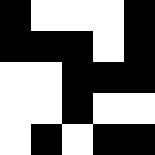[["black", "white", "white", "white", "black"], ["black", "black", "black", "white", "black"], ["white", "white", "black", "black", "black"], ["white", "white", "black", "white", "white"], ["white", "black", "white", "black", "black"]]